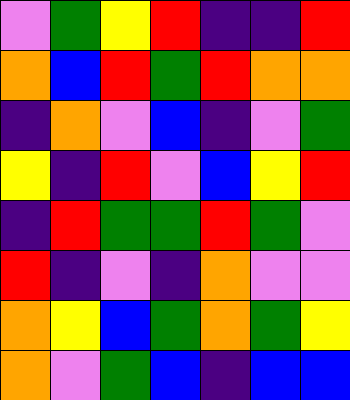[["violet", "green", "yellow", "red", "indigo", "indigo", "red"], ["orange", "blue", "red", "green", "red", "orange", "orange"], ["indigo", "orange", "violet", "blue", "indigo", "violet", "green"], ["yellow", "indigo", "red", "violet", "blue", "yellow", "red"], ["indigo", "red", "green", "green", "red", "green", "violet"], ["red", "indigo", "violet", "indigo", "orange", "violet", "violet"], ["orange", "yellow", "blue", "green", "orange", "green", "yellow"], ["orange", "violet", "green", "blue", "indigo", "blue", "blue"]]